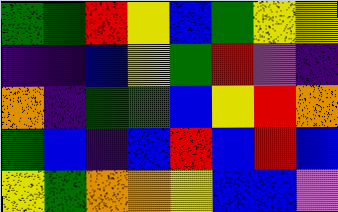[["green", "green", "red", "yellow", "blue", "green", "yellow", "yellow"], ["indigo", "indigo", "blue", "yellow", "green", "red", "violet", "indigo"], ["orange", "indigo", "green", "green", "blue", "yellow", "red", "orange"], ["green", "blue", "indigo", "blue", "red", "blue", "red", "blue"], ["yellow", "green", "orange", "orange", "yellow", "blue", "blue", "violet"]]